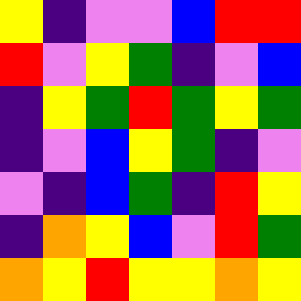[["yellow", "indigo", "violet", "violet", "blue", "red", "red"], ["red", "violet", "yellow", "green", "indigo", "violet", "blue"], ["indigo", "yellow", "green", "red", "green", "yellow", "green"], ["indigo", "violet", "blue", "yellow", "green", "indigo", "violet"], ["violet", "indigo", "blue", "green", "indigo", "red", "yellow"], ["indigo", "orange", "yellow", "blue", "violet", "red", "green"], ["orange", "yellow", "red", "yellow", "yellow", "orange", "yellow"]]